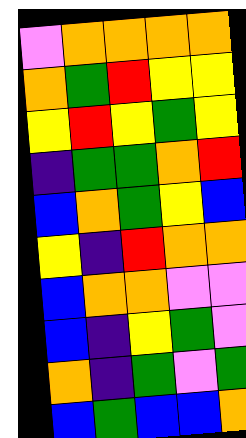[["violet", "orange", "orange", "orange", "orange"], ["orange", "green", "red", "yellow", "yellow"], ["yellow", "red", "yellow", "green", "yellow"], ["indigo", "green", "green", "orange", "red"], ["blue", "orange", "green", "yellow", "blue"], ["yellow", "indigo", "red", "orange", "orange"], ["blue", "orange", "orange", "violet", "violet"], ["blue", "indigo", "yellow", "green", "violet"], ["orange", "indigo", "green", "violet", "green"], ["blue", "green", "blue", "blue", "orange"]]